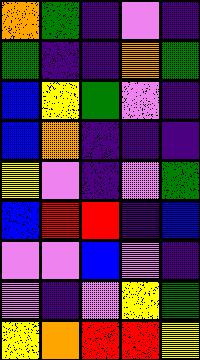[["orange", "green", "indigo", "violet", "indigo"], ["green", "indigo", "indigo", "orange", "green"], ["blue", "yellow", "green", "violet", "indigo"], ["blue", "orange", "indigo", "indigo", "indigo"], ["yellow", "violet", "indigo", "violet", "green"], ["blue", "red", "red", "indigo", "blue"], ["violet", "violet", "blue", "violet", "indigo"], ["violet", "indigo", "violet", "yellow", "green"], ["yellow", "orange", "red", "red", "yellow"]]